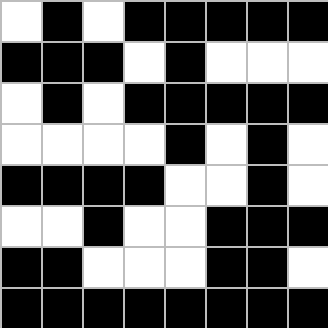[["white", "black", "white", "black", "black", "black", "black", "black"], ["black", "black", "black", "white", "black", "white", "white", "white"], ["white", "black", "white", "black", "black", "black", "black", "black"], ["white", "white", "white", "white", "black", "white", "black", "white"], ["black", "black", "black", "black", "white", "white", "black", "white"], ["white", "white", "black", "white", "white", "black", "black", "black"], ["black", "black", "white", "white", "white", "black", "black", "white"], ["black", "black", "black", "black", "black", "black", "black", "black"]]